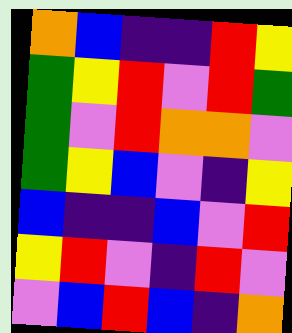[["orange", "blue", "indigo", "indigo", "red", "yellow"], ["green", "yellow", "red", "violet", "red", "green"], ["green", "violet", "red", "orange", "orange", "violet"], ["green", "yellow", "blue", "violet", "indigo", "yellow"], ["blue", "indigo", "indigo", "blue", "violet", "red"], ["yellow", "red", "violet", "indigo", "red", "violet"], ["violet", "blue", "red", "blue", "indigo", "orange"]]